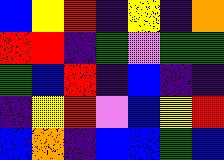[["blue", "yellow", "red", "indigo", "yellow", "indigo", "orange"], ["red", "red", "indigo", "green", "violet", "green", "green"], ["green", "blue", "red", "indigo", "blue", "indigo", "indigo"], ["indigo", "yellow", "red", "violet", "blue", "yellow", "red"], ["blue", "orange", "indigo", "blue", "blue", "green", "blue"]]